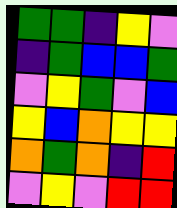[["green", "green", "indigo", "yellow", "violet"], ["indigo", "green", "blue", "blue", "green"], ["violet", "yellow", "green", "violet", "blue"], ["yellow", "blue", "orange", "yellow", "yellow"], ["orange", "green", "orange", "indigo", "red"], ["violet", "yellow", "violet", "red", "red"]]